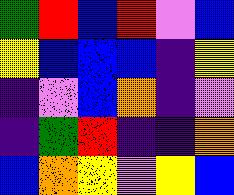[["green", "red", "blue", "red", "violet", "blue"], ["yellow", "blue", "blue", "blue", "indigo", "yellow"], ["indigo", "violet", "blue", "orange", "indigo", "violet"], ["indigo", "green", "red", "indigo", "indigo", "orange"], ["blue", "orange", "yellow", "violet", "yellow", "blue"]]